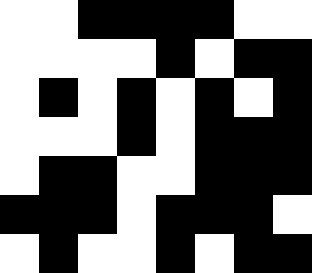[["white", "white", "black", "black", "black", "black", "white", "white"], ["white", "white", "white", "white", "black", "white", "black", "black"], ["white", "black", "white", "black", "white", "black", "white", "black"], ["white", "white", "white", "black", "white", "black", "black", "black"], ["white", "black", "black", "white", "white", "black", "black", "black"], ["black", "black", "black", "white", "black", "black", "black", "white"], ["white", "black", "white", "white", "black", "white", "black", "black"]]